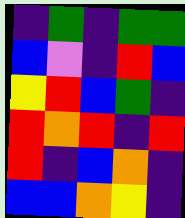[["indigo", "green", "indigo", "green", "green"], ["blue", "violet", "indigo", "red", "blue"], ["yellow", "red", "blue", "green", "indigo"], ["red", "orange", "red", "indigo", "red"], ["red", "indigo", "blue", "orange", "indigo"], ["blue", "blue", "orange", "yellow", "indigo"]]